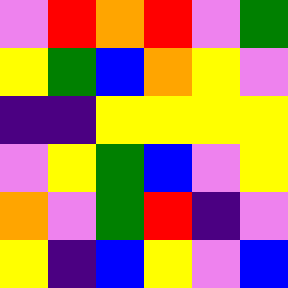[["violet", "red", "orange", "red", "violet", "green"], ["yellow", "green", "blue", "orange", "yellow", "violet"], ["indigo", "indigo", "yellow", "yellow", "yellow", "yellow"], ["violet", "yellow", "green", "blue", "violet", "yellow"], ["orange", "violet", "green", "red", "indigo", "violet"], ["yellow", "indigo", "blue", "yellow", "violet", "blue"]]